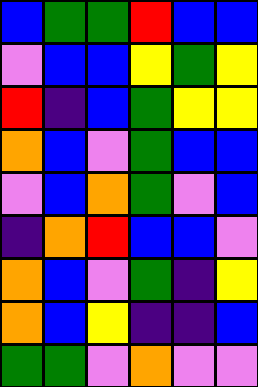[["blue", "green", "green", "red", "blue", "blue"], ["violet", "blue", "blue", "yellow", "green", "yellow"], ["red", "indigo", "blue", "green", "yellow", "yellow"], ["orange", "blue", "violet", "green", "blue", "blue"], ["violet", "blue", "orange", "green", "violet", "blue"], ["indigo", "orange", "red", "blue", "blue", "violet"], ["orange", "blue", "violet", "green", "indigo", "yellow"], ["orange", "blue", "yellow", "indigo", "indigo", "blue"], ["green", "green", "violet", "orange", "violet", "violet"]]